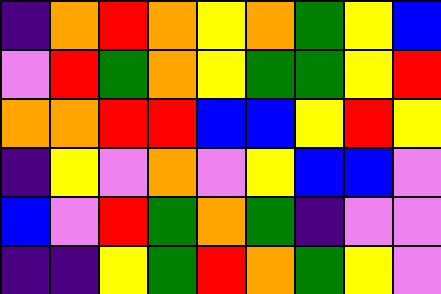[["indigo", "orange", "red", "orange", "yellow", "orange", "green", "yellow", "blue"], ["violet", "red", "green", "orange", "yellow", "green", "green", "yellow", "red"], ["orange", "orange", "red", "red", "blue", "blue", "yellow", "red", "yellow"], ["indigo", "yellow", "violet", "orange", "violet", "yellow", "blue", "blue", "violet"], ["blue", "violet", "red", "green", "orange", "green", "indigo", "violet", "violet"], ["indigo", "indigo", "yellow", "green", "red", "orange", "green", "yellow", "violet"]]